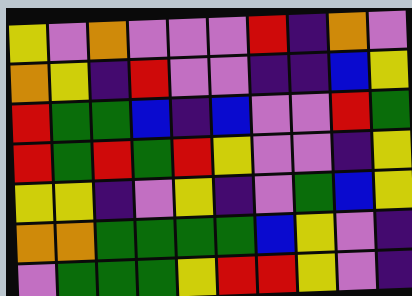[["yellow", "violet", "orange", "violet", "violet", "violet", "red", "indigo", "orange", "violet"], ["orange", "yellow", "indigo", "red", "violet", "violet", "indigo", "indigo", "blue", "yellow"], ["red", "green", "green", "blue", "indigo", "blue", "violet", "violet", "red", "green"], ["red", "green", "red", "green", "red", "yellow", "violet", "violet", "indigo", "yellow"], ["yellow", "yellow", "indigo", "violet", "yellow", "indigo", "violet", "green", "blue", "yellow"], ["orange", "orange", "green", "green", "green", "green", "blue", "yellow", "violet", "indigo"], ["violet", "green", "green", "green", "yellow", "red", "red", "yellow", "violet", "indigo"]]